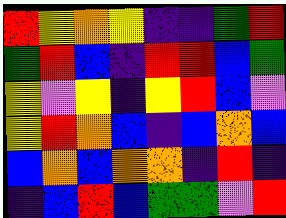[["red", "yellow", "orange", "yellow", "indigo", "indigo", "green", "red"], ["green", "red", "blue", "indigo", "red", "red", "blue", "green"], ["yellow", "violet", "yellow", "indigo", "yellow", "red", "blue", "violet"], ["yellow", "red", "orange", "blue", "indigo", "blue", "orange", "blue"], ["blue", "orange", "blue", "orange", "orange", "indigo", "red", "indigo"], ["indigo", "blue", "red", "blue", "green", "green", "violet", "red"]]